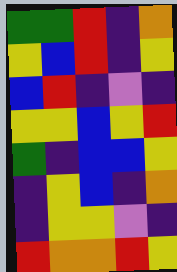[["green", "green", "red", "indigo", "orange"], ["yellow", "blue", "red", "indigo", "yellow"], ["blue", "red", "indigo", "violet", "indigo"], ["yellow", "yellow", "blue", "yellow", "red"], ["green", "indigo", "blue", "blue", "yellow"], ["indigo", "yellow", "blue", "indigo", "orange"], ["indigo", "yellow", "yellow", "violet", "indigo"], ["red", "orange", "orange", "red", "yellow"]]